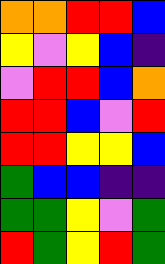[["orange", "orange", "red", "red", "blue"], ["yellow", "violet", "yellow", "blue", "indigo"], ["violet", "red", "red", "blue", "orange"], ["red", "red", "blue", "violet", "red"], ["red", "red", "yellow", "yellow", "blue"], ["green", "blue", "blue", "indigo", "indigo"], ["green", "green", "yellow", "violet", "green"], ["red", "green", "yellow", "red", "green"]]